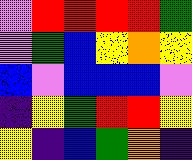[["violet", "red", "red", "red", "red", "green"], ["violet", "green", "blue", "yellow", "orange", "yellow"], ["blue", "violet", "blue", "blue", "blue", "violet"], ["indigo", "yellow", "green", "red", "red", "yellow"], ["yellow", "indigo", "blue", "green", "orange", "indigo"]]